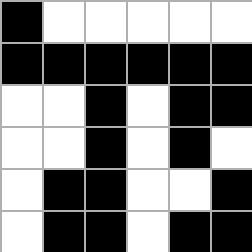[["black", "white", "white", "white", "white", "white"], ["black", "black", "black", "black", "black", "black"], ["white", "white", "black", "white", "black", "black"], ["white", "white", "black", "white", "black", "white"], ["white", "black", "black", "white", "white", "black"], ["white", "black", "black", "white", "black", "black"]]